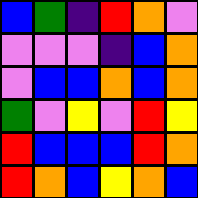[["blue", "green", "indigo", "red", "orange", "violet"], ["violet", "violet", "violet", "indigo", "blue", "orange"], ["violet", "blue", "blue", "orange", "blue", "orange"], ["green", "violet", "yellow", "violet", "red", "yellow"], ["red", "blue", "blue", "blue", "red", "orange"], ["red", "orange", "blue", "yellow", "orange", "blue"]]